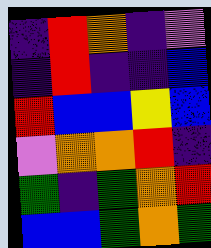[["indigo", "red", "orange", "indigo", "violet"], ["indigo", "red", "indigo", "indigo", "blue"], ["red", "blue", "blue", "yellow", "blue"], ["violet", "orange", "orange", "red", "indigo"], ["green", "indigo", "green", "orange", "red"], ["blue", "blue", "green", "orange", "green"]]